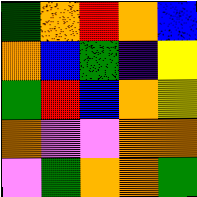[["green", "orange", "red", "orange", "blue"], ["orange", "blue", "green", "indigo", "yellow"], ["green", "red", "blue", "orange", "yellow"], ["orange", "violet", "violet", "orange", "orange"], ["violet", "green", "orange", "orange", "green"]]